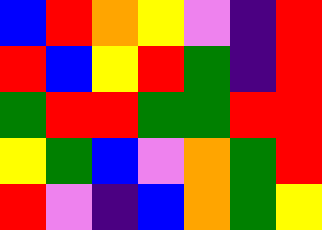[["blue", "red", "orange", "yellow", "violet", "indigo", "red"], ["red", "blue", "yellow", "red", "green", "indigo", "red"], ["green", "red", "red", "green", "green", "red", "red"], ["yellow", "green", "blue", "violet", "orange", "green", "red"], ["red", "violet", "indigo", "blue", "orange", "green", "yellow"]]